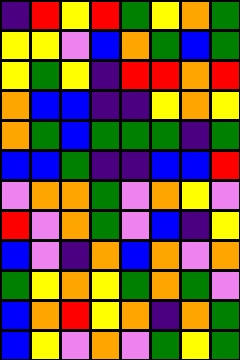[["indigo", "red", "yellow", "red", "green", "yellow", "orange", "green"], ["yellow", "yellow", "violet", "blue", "orange", "green", "blue", "green"], ["yellow", "green", "yellow", "indigo", "red", "red", "orange", "red"], ["orange", "blue", "blue", "indigo", "indigo", "yellow", "orange", "yellow"], ["orange", "green", "blue", "green", "green", "green", "indigo", "green"], ["blue", "blue", "green", "indigo", "indigo", "blue", "blue", "red"], ["violet", "orange", "orange", "green", "violet", "orange", "yellow", "violet"], ["red", "violet", "orange", "green", "violet", "blue", "indigo", "yellow"], ["blue", "violet", "indigo", "orange", "blue", "orange", "violet", "orange"], ["green", "yellow", "orange", "yellow", "green", "orange", "green", "violet"], ["blue", "orange", "red", "yellow", "orange", "indigo", "orange", "green"], ["blue", "yellow", "violet", "orange", "violet", "green", "yellow", "green"]]